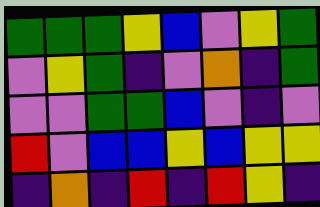[["green", "green", "green", "yellow", "blue", "violet", "yellow", "green"], ["violet", "yellow", "green", "indigo", "violet", "orange", "indigo", "green"], ["violet", "violet", "green", "green", "blue", "violet", "indigo", "violet"], ["red", "violet", "blue", "blue", "yellow", "blue", "yellow", "yellow"], ["indigo", "orange", "indigo", "red", "indigo", "red", "yellow", "indigo"]]